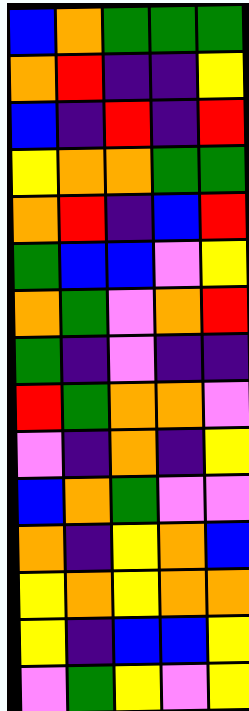[["blue", "orange", "green", "green", "green"], ["orange", "red", "indigo", "indigo", "yellow"], ["blue", "indigo", "red", "indigo", "red"], ["yellow", "orange", "orange", "green", "green"], ["orange", "red", "indigo", "blue", "red"], ["green", "blue", "blue", "violet", "yellow"], ["orange", "green", "violet", "orange", "red"], ["green", "indigo", "violet", "indigo", "indigo"], ["red", "green", "orange", "orange", "violet"], ["violet", "indigo", "orange", "indigo", "yellow"], ["blue", "orange", "green", "violet", "violet"], ["orange", "indigo", "yellow", "orange", "blue"], ["yellow", "orange", "yellow", "orange", "orange"], ["yellow", "indigo", "blue", "blue", "yellow"], ["violet", "green", "yellow", "violet", "yellow"]]